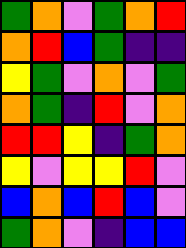[["green", "orange", "violet", "green", "orange", "red"], ["orange", "red", "blue", "green", "indigo", "indigo"], ["yellow", "green", "violet", "orange", "violet", "green"], ["orange", "green", "indigo", "red", "violet", "orange"], ["red", "red", "yellow", "indigo", "green", "orange"], ["yellow", "violet", "yellow", "yellow", "red", "violet"], ["blue", "orange", "blue", "red", "blue", "violet"], ["green", "orange", "violet", "indigo", "blue", "blue"]]